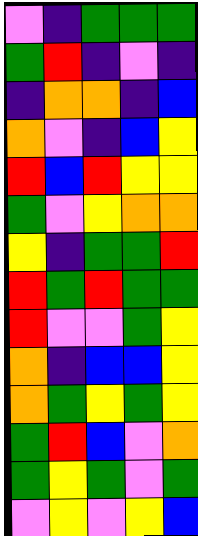[["violet", "indigo", "green", "green", "green"], ["green", "red", "indigo", "violet", "indigo"], ["indigo", "orange", "orange", "indigo", "blue"], ["orange", "violet", "indigo", "blue", "yellow"], ["red", "blue", "red", "yellow", "yellow"], ["green", "violet", "yellow", "orange", "orange"], ["yellow", "indigo", "green", "green", "red"], ["red", "green", "red", "green", "green"], ["red", "violet", "violet", "green", "yellow"], ["orange", "indigo", "blue", "blue", "yellow"], ["orange", "green", "yellow", "green", "yellow"], ["green", "red", "blue", "violet", "orange"], ["green", "yellow", "green", "violet", "green"], ["violet", "yellow", "violet", "yellow", "blue"]]